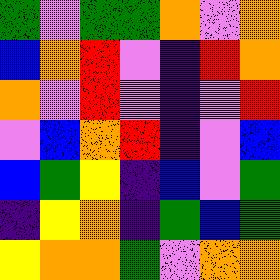[["green", "violet", "green", "green", "orange", "violet", "orange"], ["blue", "orange", "red", "violet", "indigo", "red", "orange"], ["orange", "violet", "red", "violet", "indigo", "violet", "red"], ["violet", "blue", "orange", "red", "indigo", "violet", "blue"], ["blue", "green", "yellow", "indigo", "blue", "violet", "green"], ["indigo", "yellow", "orange", "indigo", "green", "blue", "green"], ["yellow", "orange", "orange", "green", "violet", "orange", "orange"]]